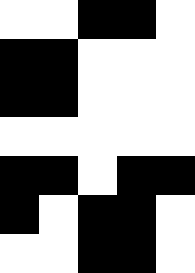[["white", "white", "black", "black", "white"], ["black", "black", "white", "white", "white"], ["black", "black", "white", "white", "white"], ["white", "white", "white", "white", "white"], ["black", "black", "white", "black", "black"], ["black", "white", "black", "black", "white"], ["white", "white", "black", "black", "white"]]